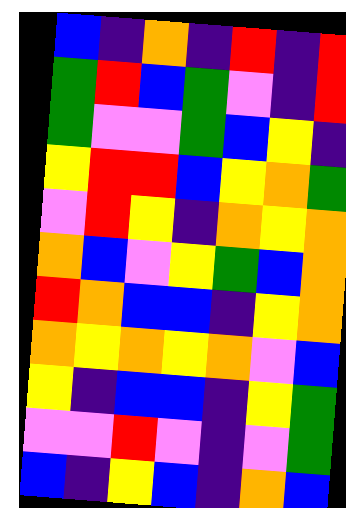[["blue", "indigo", "orange", "indigo", "red", "indigo", "red"], ["green", "red", "blue", "green", "violet", "indigo", "red"], ["green", "violet", "violet", "green", "blue", "yellow", "indigo"], ["yellow", "red", "red", "blue", "yellow", "orange", "green"], ["violet", "red", "yellow", "indigo", "orange", "yellow", "orange"], ["orange", "blue", "violet", "yellow", "green", "blue", "orange"], ["red", "orange", "blue", "blue", "indigo", "yellow", "orange"], ["orange", "yellow", "orange", "yellow", "orange", "violet", "blue"], ["yellow", "indigo", "blue", "blue", "indigo", "yellow", "green"], ["violet", "violet", "red", "violet", "indigo", "violet", "green"], ["blue", "indigo", "yellow", "blue", "indigo", "orange", "blue"]]